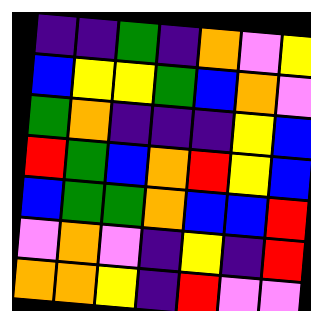[["indigo", "indigo", "green", "indigo", "orange", "violet", "yellow"], ["blue", "yellow", "yellow", "green", "blue", "orange", "violet"], ["green", "orange", "indigo", "indigo", "indigo", "yellow", "blue"], ["red", "green", "blue", "orange", "red", "yellow", "blue"], ["blue", "green", "green", "orange", "blue", "blue", "red"], ["violet", "orange", "violet", "indigo", "yellow", "indigo", "red"], ["orange", "orange", "yellow", "indigo", "red", "violet", "violet"]]